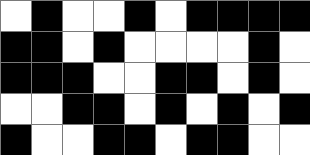[["white", "black", "white", "white", "black", "white", "black", "black", "black", "black"], ["black", "black", "white", "black", "white", "white", "white", "white", "black", "white"], ["black", "black", "black", "white", "white", "black", "black", "white", "black", "white"], ["white", "white", "black", "black", "white", "black", "white", "black", "white", "black"], ["black", "white", "white", "black", "black", "white", "black", "black", "white", "white"]]